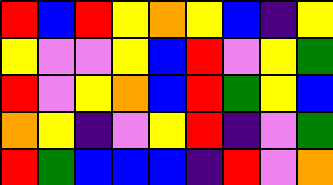[["red", "blue", "red", "yellow", "orange", "yellow", "blue", "indigo", "yellow"], ["yellow", "violet", "violet", "yellow", "blue", "red", "violet", "yellow", "green"], ["red", "violet", "yellow", "orange", "blue", "red", "green", "yellow", "blue"], ["orange", "yellow", "indigo", "violet", "yellow", "red", "indigo", "violet", "green"], ["red", "green", "blue", "blue", "blue", "indigo", "red", "violet", "orange"]]